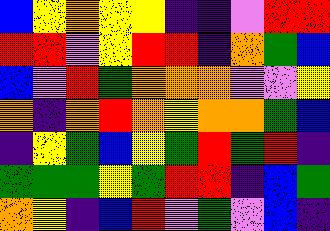[["blue", "yellow", "orange", "yellow", "yellow", "indigo", "indigo", "violet", "red", "red"], ["red", "red", "violet", "yellow", "red", "red", "indigo", "orange", "green", "blue"], ["blue", "violet", "red", "green", "orange", "orange", "orange", "violet", "violet", "yellow"], ["orange", "indigo", "orange", "red", "orange", "yellow", "orange", "orange", "green", "blue"], ["indigo", "yellow", "green", "blue", "yellow", "green", "red", "green", "red", "indigo"], ["green", "green", "green", "yellow", "green", "red", "red", "indigo", "blue", "green"], ["orange", "yellow", "indigo", "blue", "red", "violet", "green", "violet", "blue", "indigo"]]